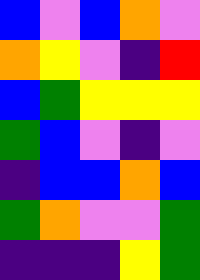[["blue", "violet", "blue", "orange", "violet"], ["orange", "yellow", "violet", "indigo", "red"], ["blue", "green", "yellow", "yellow", "yellow"], ["green", "blue", "violet", "indigo", "violet"], ["indigo", "blue", "blue", "orange", "blue"], ["green", "orange", "violet", "violet", "green"], ["indigo", "indigo", "indigo", "yellow", "green"]]